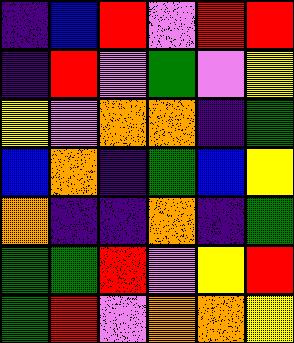[["indigo", "blue", "red", "violet", "red", "red"], ["indigo", "red", "violet", "green", "violet", "yellow"], ["yellow", "violet", "orange", "orange", "indigo", "green"], ["blue", "orange", "indigo", "green", "blue", "yellow"], ["orange", "indigo", "indigo", "orange", "indigo", "green"], ["green", "green", "red", "violet", "yellow", "red"], ["green", "red", "violet", "orange", "orange", "yellow"]]